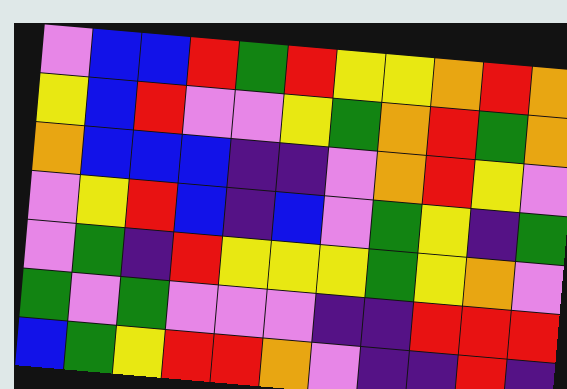[["violet", "blue", "blue", "red", "green", "red", "yellow", "yellow", "orange", "red", "orange"], ["yellow", "blue", "red", "violet", "violet", "yellow", "green", "orange", "red", "green", "orange"], ["orange", "blue", "blue", "blue", "indigo", "indigo", "violet", "orange", "red", "yellow", "violet"], ["violet", "yellow", "red", "blue", "indigo", "blue", "violet", "green", "yellow", "indigo", "green"], ["violet", "green", "indigo", "red", "yellow", "yellow", "yellow", "green", "yellow", "orange", "violet"], ["green", "violet", "green", "violet", "violet", "violet", "indigo", "indigo", "red", "red", "red"], ["blue", "green", "yellow", "red", "red", "orange", "violet", "indigo", "indigo", "red", "indigo"]]